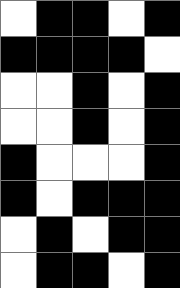[["white", "black", "black", "white", "black"], ["black", "black", "black", "black", "white"], ["white", "white", "black", "white", "black"], ["white", "white", "black", "white", "black"], ["black", "white", "white", "white", "black"], ["black", "white", "black", "black", "black"], ["white", "black", "white", "black", "black"], ["white", "black", "black", "white", "black"]]